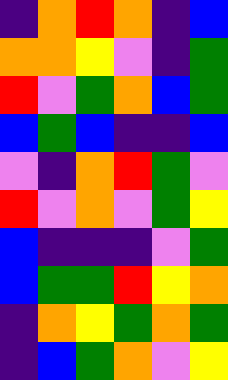[["indigo", "orange", "red", "orange", "indigo", "blue"], ["orange", "orange", "yellow", "violet", "indigo", "green"], ["red", "violet", "green", "orange", "blue", "green"], ["blue", "green", "blue", "indigo", "indigo", "blue"], ["violet", "indigo", "orange", "red", "green", "violet"], ["red", "violet", "orange", "violet", "green", "yellow"], ["blue", "indigo", "indigo", "indigo", "violet", "green"], ["blue", "green", "green", "red", "yellow", "orange"], ["indigo", "orange", "yellow", "green", "orange", "green"], ["indigo", "blue", "green", "orange", "violet", "yellow"]]